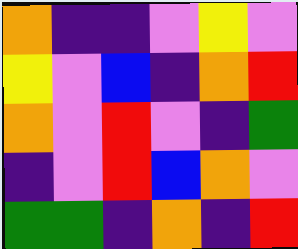[["orange", "indigo", "indigo", "violet", "yellow", "violet"], ["yellow", "violet", "blue", "indigo", "orange", "red"], ["orange", "violet", "red", "violet", "indigo", "green"], ["indigo", "violet", "red", "blue", "orange", "violet"], ["green", "green", "indigo", "orange", "indigo", "red"]]